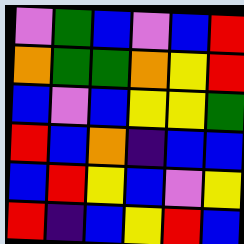[["violet", "green", "blue", "violet", "blue", "red"], ["orange", "green", "green", "orange", "yellow", "red"], ["blue", "violet", "blue", "yellow", "yellow", "green"], ["red", "blue", "orange", "indigo", "blue", "blue"], ["blue", "red", "yellow", "blue", "violet", "yellow"], ["red", "indigo", "blue", "yellow", "red", "blue"]]